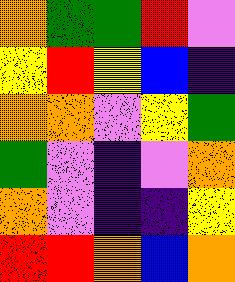[["orange", "green", "green", "red", "violet"], ["yellow", "red", "yellow", "blue", "indigo"], ["orange", "orange", "violet", "yellow", "green"], ["green", "violet", "indigo", "violet", "orange"], ["orange", "violet", "indigo", "indigo", "yellow"], ["red", "red", "orange", "blue", "orange"]]